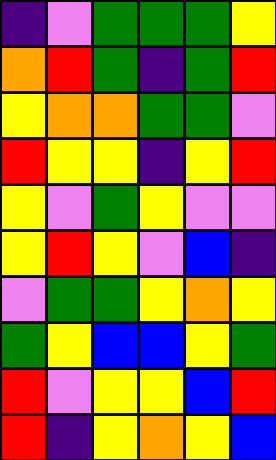[["indigo", "violet", "green", "green", "green", "yellow"], ["orange", "red", "green", "indigo", "green", "red"], ["yellow", "orange", "orange", "green", "green", "violet"], ["red", "yellow", "yellow", "indigo", "yellow", "red"], ["yellow", "violet", "green", "yellow", "violet", "violet"], ["yellow", "red", "yellow", "violet", "blue", "indigo"], ["violet", "green", "green", "yellow", "orange", "yellow"], ["green", "yellow", "blue", "blue", "yellow", "green"], ["red", "violet", "yellow", "yellow", "blue", "red"], ["red", "indigo", "yellow", "orange", "yellow", "blue"]]